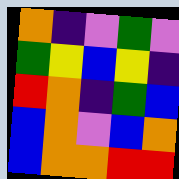[["orange", "indigo", "violet", "green", "violet"], ["green", "yellow", "blue", "yellow", "indigo"], ["red", "orange", "indigo", "green", "blue"], ["blue", "orange", "violet", "blue", "orange"], ["blue", "orange", "orange", "red", "red"]]